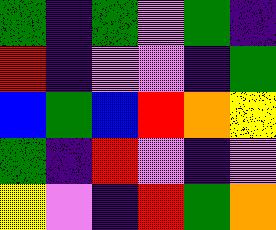[["green", "indigo", "green", "violet", "green", "indigo"], ["red", "indigo", "violet", "violet", "indigo", "green"], ["blue", "green", "blue", "red", "orange", "yellow"], ["green", "indigo", "red", "violet", "indigo", "violet"], ["yellow", "violet", "indigo", "red", "green", "orange"]]